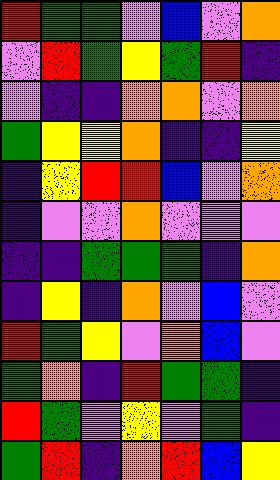[["red", "green", "green", "violet", "blue", "violet", "orange"], ["violet", "red", "green", "yellow", "green", "red", "indigo"], ["violet", "indigo", "indigo", "orange", "orange", "violet", "orange"], ["green", "yellow", "yellow", "orange", "indigo", "indigo", "yellow"], ["indigo", "yellow", "red", "red", "blue", "violet", "orange"], ["indigo", "violet", "violet", "orange", "violet", "violet", "violet"], ["indigo", "indigo", "green", "green", "green", "indigo", "orange"], ["indigo", "yellow", "indigo", "orange", "violet", "blue", "violet"], ["red", "green", "yellow", "violet", "orange", "blue", "violet"], ["green", "orange", "indigo", "red", "green", "green", "indigo"], ["red", "green", "violet", "yellow", "violet", "green", "indigo"], ["green", "red", "indigo", "orange", "red", "blue", "yellow"]]